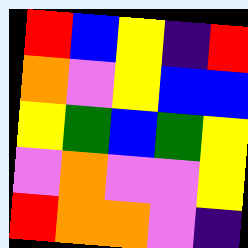[["red", "blue", "yellow", "indigo", "red"], ["orange", "violet", "yellow", "blue", "blue"], ["yellow", "green", "blue", "green", "yellow"], ["violet", "orange", "violet", "violet", "yellow"], ["red", "orange", "orange", "violet", "indigo"]]